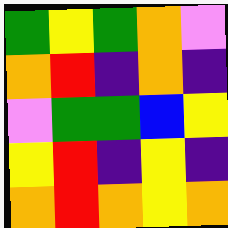[["green", "yellow", "green", "orange", "violet"], ["orange", "red", "indigo", "orange", "indigo"], ["violet", "green", "green", "blue", "yellow"], ["yellow", "red", "indigo", "yellow", "indigo"], ["orange", "red", "orange", "yellow", "orange"]]